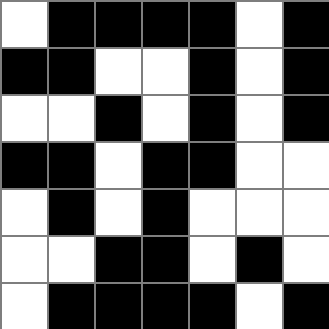[["white", "black", "black", "black", "black", "white", "black"], ["black", "black", "white", "white", "black", "white", "black"], ["white", "white", "black", "white", "black", "white", "black"], ["black", "black", "white", "black", "black", "white", "white"], ["white", "black", "white", "black", "white", "white", "white"], ["white", "white", "black", "black", "white", "black", "white"], ["white", "black", "black", "black", "black", "white", "black"]]